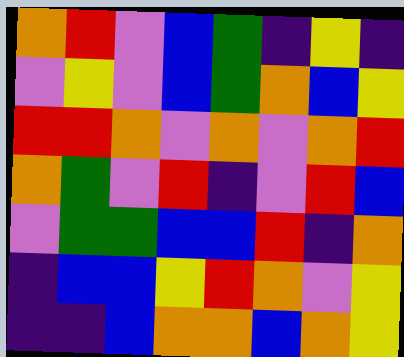[["orange", "red", "violet", "blue", "green", "indigo", "yellow", "indigo"], ["violet", "yellow", "violet", "blue", "green", "orange", "blue", "yellow"], ["red", "red", "orange", "violet", "orange", "violet", "orange", "red"], ["orange", "green", "violet", "red", "indigo", "violet", "red", "blue"], ["violet", "green", "green", "blue", "blue", "red", "indigo", "orange"], ["indigo", "blue", "blue", "yellow", "red", "orange", "violet", "yellow"], ["indigo", "indigo", "blue", "orange", "orange", "blue", "orange", "yellow"]]